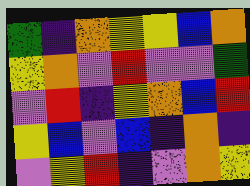[["green", "indigo", "orange", "yellow", "yellow", "blue", "orange"], ["yellow", "orange", "violet", "red", "violet", "violet", "green"], ["violet", "red", "indigo", "yellow", "orange", "blue", "red"], ["yellow", "blue", "violet", "blue", "indigo", "orange", "indigo"], ["violet", "yellow", "red", "indigo", "violet", "orange", "yellow"]]